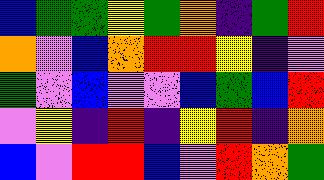[["blue", "green", "green", "yellow", "green", "orange", "indigo", "green", "red"], ["orange", "violet", "blue", "orange", "red", "red", "yellow", "indigo", "violet"], ["green", "violet", "blue", "violet", "violet", "blue", "green", "blue", "red"], ["violet", "yellow", "indigo", "red", "indigo", "yellow", "red", "indigo", "orange"], ["blue", "violet", "red", "red", "blue", "violet", "red", "orange", "green"]]